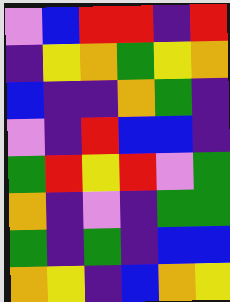[["violet", "blue", "red", "red", "indigo", "red"], ["indigo", "yellow", "orange", "green", "yellow", "orange"], ["blue", "indigo", "indigo", "orange", "green", "indigo"], ["violet", "indigo", "red", "blue", "blue", "indigo"], ["green", "red", "yellow", "red", "violet", "green"], ["orange", "indigo", "violet", "indigo", "green", "green"], ["green", "indigo", "green", "indigo", "blue", "blue"], ["orange", "yellow", "indigo", "blue", "orange", "yellow"]]